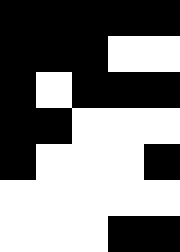[["black", "black", "black", "black", "black"], ["black", "black", "black", "white", "white"], ["black", "white", "black", "black", "black"], ["black", "black", "white", "white", "white"], ["black", "white", "white", "white", "black"], ["white", "white", "white", "white", "white"], ["white", "white", "white", "black", "black"]]